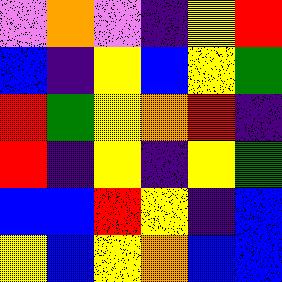[["violet", "orange", "violet", "indigo", "yellow", "red"], ["blue", "indigo", "yellow", "blue", "yellow", "green"], ["red", "green", "yellow", "orange", "red", "indigo"], ["red", "indigo", "yellow", "indigo", "yellow", "green"], ["blue", "blue", "red", "yellow", "indigo", "blue"], ["yellow", "blue", "yellow", "orange", "blue", "blue"]]